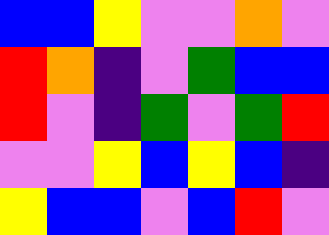[["blue", "blue", "yellow", "violet", "violet", "orange", "violet"], ["red", "orange", "indigo", "violet", "green", "blue", "blue"], ["red", "violet", "indigo", "green", "violet", "green", "red"], ["violet", "violet", "yellow", "blue", "yellow", "blue", "indigo"], ["yellow", "blue", "blue", "violet", "blue", "red", "violet"]]